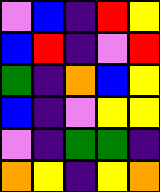[["violet", "blue", "indigo", "red", "yellow"], ["blue", "red", "indigo", "violet", "red"], ["green", "indigo", "orange", "blue", "yellow"], ["blue", "indigo", "violet", "yellow", "yellow"], ["violet", "indigo", "green", "green", "indigo"], ["orange", "yellow", "indigo", "yellow", "orange"]]